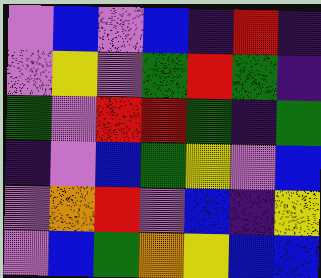[["violet", "blue", "violet", "blue", "indigo", "red", "indigo"], ["violet", "yellow", "violet", "green", "red", "green", "indigo"], ["green", "violet", "red", "red", "green", "indigo", "green"], ["indigo", "violet", "blue", "green", "yellow", "violet", "blue"], ["violet", "orange", "red", "violet", "blue", "indigo", "yellow"], ["violet", "blue", "green", "orange", "yellow", "blue", "blue"]]